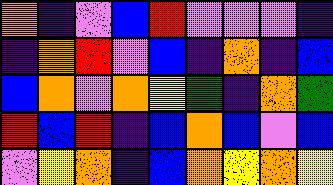[["orange", "indigo", "violet", "blue", "red", "violet", "violet", "violet", "indigo"], ["indigo", "orange", "red", "violet", "blue", "indigo", "orange", "indigo", "blue"], ["blue", "orange", "violet", "orange", "yellow", "green", "indigo", "orange", "green"], ["red", "blue", "red", "indigo", "blue", "orange", "blue", "violet", "blue"], ["violet", "yellow", "orange", "indigo", "blue", "orange", "yellow", "orange", "yellow"]]